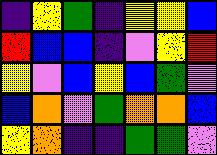[["indigo", "yellow", "green", "indigo", "yellow", "yellow", "blue"], ["red", "blue", "blue", "indigo", "violet", "yellow", "red"], ["yellow", "violet", "blue", "yellow", "blue", "green", "violet"], ["blue", "orange", "violet", "green", "orange", "orange", "blue"], ["yellow", "orange", "indigo", "indigo", "green", "green", "violet"]]